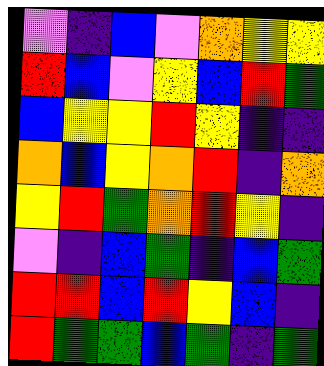[["violet", "indigo", "blue", "violet", "orange", "yellow", "yellow"], ["red", "blue", "violet", "yellow", "blue", "red", "green"], ["blue", "yellow", "yellow", "red", "yellow", "indigo", "indigo"], ["orange", "blue", "yellow", "orange", "red", "indigo", "orange"], ["yellow", "red", "green", "orange", "red", "yellow", "indigo"], ["violet", "indigo", "blue", "green", "indigo", "blue", "green"], ["red", "red", "blue", "red", "yellow", "blue", "indigo"], ["red", "green", "green", "blue", "green", "indigo", "green"]]